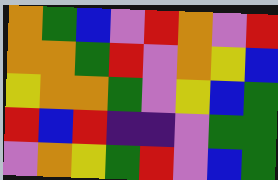[["orange", "green", "blue", "violet", "red", "orange", "violet", "red"], ["orange", "orange", "green", "red", "violet", "orange", "yellow", "blue"], ["yellow", "orange", "orange", "green", "violet", "yellow", "blue", "green"], ["red", "blue", "red", "indigo", "indigo", "violet", "green", "green"], ["violet", "orange", "yellow", "green", "red", "violet", "blue", "green"]]